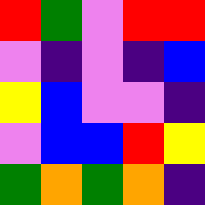[["red", "green", "violet", "red", "red"], ["violet", "indigo", "violet", "indigo", "blue"], ["yellow", "blue", "violet", "violet", "indigo"], ["violet", "blue", "blue", "red", "yellow"], ["green", "orange", "green", "orange", "indigo"]]